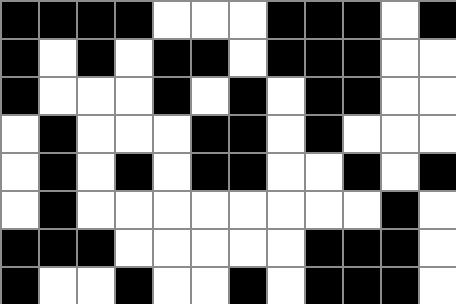[["black", "black", "black", "black", "white", "white", "white", "black", "black", "black", "white", "black"], ["black", "white", "black", "white", "black", "black", "white", "black", "black", "black", "white", "white"], ["black", "white", "white", "white", "black", "white", "black", "white", "black", "black", "white", "white"], ["white", "black", "white", "white", "white", "black", "black", "white", "black", "white", "white", "white"], ["white", "black", "white", "black", "white", "black", "black", "white", "white", "black", "white", "black"], ["white", "black", "white", "white", "white", "white", "white", "white", "white", "white", "black", "white"], ["black", "black", "black", "white", "white", "white", "white", "white", "black", "black", "black", "white"], ["black", "white", "white", "black", "white", "white", "black", "white", "black", "black", "black", "white"]]